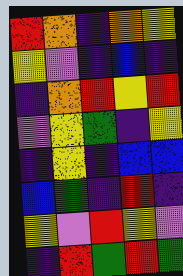[["red", "orange", "indigo", "orange", "yellow"], ["yellow", "violet", "indigo", "blue", "indigo"], ["indigo", "orange", "red", "yellow", "red"], ["violet", "yellow", "green", "indigo", "yellow"], ["indigo", "yellow", "indigo", "blue", "blue"], ["blue", "green", "indigo", "red", "indigo"], ["yellow", "violet", "red", "yellow", "violet"], ["indigo", "red", "green", "red", "green"]]